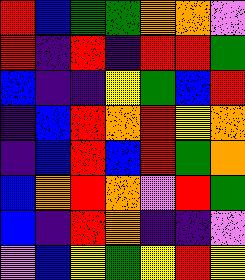[["red", "blue", "green", "green", "orange", "orange", "violet"], ["red", "indigo", "red", "indigo", "red", "red", "green"], ["blue", "indigo", "indigo", "yellow", "green", "blue", "red"], ["indigo", "blue", "red", "orange", "red", "yellow", "orange"], ["indigo", "blue", "red", "blue", "red", "green", "orange"], ["blue", "orange", "red", "orange", "violet", "red", "green"], ["blue", "indigo", "red", "orange", "indigo", "indigo", "violet"], ["violet", "blue", "yellow", "green", "yellow", "red", "yellow"]]